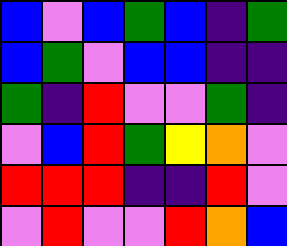[["blue", "violet", "blue", "green", "blue", "indigo", "green"], ["blue", "green", "violet", "blue", "blue", "indigo", "indigo"], ["green", "indigo", "red", "violet", "violet", "green", "indigo"], ["violet", "blue", "red", "green", "yellow", "orange", "violet"], ["red", "red", "red", "indigo", "indigo", "red", "violet"], ["violet", "red", "violet", "violet", "red", "orange", "blue"]]